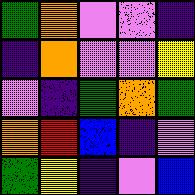[["green", "orange", "violet", "violet", "indigo"], ["indigo", "orange", "violet", "violet", "yellow"], ["violet", "indigo", "green", "orange", "green"], ["orange", "red", "blue", "indigo", "violet"], ["green", "yellow", "indigo", "violet", "blue"]]